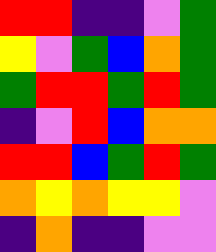[["red", "red", "indigo", "indigo", "violet", "green"], ["yellow", "violet", "green", "blue", "orange", "green"], ["green", "red", "red", "green", "red", "green"], ["indigo", "violet", "red", "blue", "orange", "orange"], ["red", "red", "blue", "green", "red", "green"], ["orange", "yellow", "orange", "yellow", "yellow", "violet"], ["indigo", "orange", "indigo", "indigo", "violet", "violet"]]